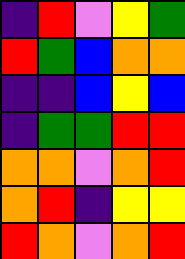[["indigo", "red", "violet", "yellow", "green"], ["red", "green", "blue", "orange", "orange"], ["indigo", "indigo", "blue", "yellow", "blue"], ["indigo", "green", "green", "red", "red"], ["orange", "orange", "violet", "orange", "red"], ["orange", "red", "indigo", "yellow", "yellow"], ["red", "orange", "violet", "orange", "red"]]